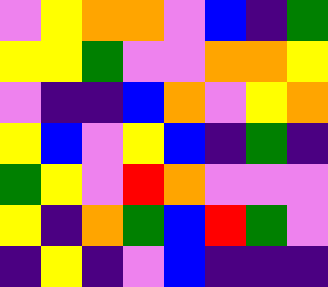[["violet", "yellow", "orange", "orange", "violet", "blue", "indigo", "green"], ["yellow", "yellow", "green", "violet", "violet", "orange", "orange", "yellow"], ["violet", "indigo", "indigo", "blue", "orange", "violet", "yellow", "orange"], ["yellow", "blue", "violet", "yellow", "blue", "indigo", "green", "indigo"], ["green", "yellow", "violet", "red", "orange", "violet", "violet", "violet"], ["yellow", "indigo", "orange", "green", "blue", "red", "green", "violet"], ["indigo", "yellow", "indigo", "violet", "blue", "indigo", "indigo", "indigo"]]